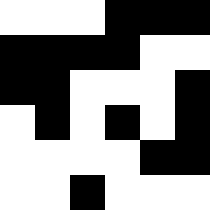[["white", "white", "white", "black", "black", "black"], ["black", "black", "black", "black", "white", "white"], ["black", "black", "white", "white", "white", "black"], ["white", "black", "white", "black", "white", "black"], ["white", "white", "white", "white", "black", "black"], ["white", "white", "black", "white", "white", "white"]]